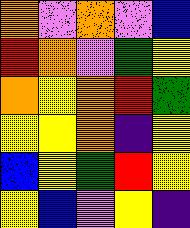[["orange", "violet", "orange", "violet", "blue"], ["red", "orange", "violet", "green", "yellow"], ["orange", "yellow", "orange", "red", "green"], ["yellow", "yellow", "orange", "indigo", "yellow"], ["blue", "yellow", "green", "red", "yellow"], ["yellow", "blue", "violet", "yellow", "indigo"]]